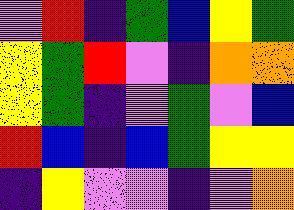[["violet", "red", "indigo", "green", "blue", "yellow", "green"], ["yellow", "green", "red", "violet", "indigo", "orange", "orange"], ["yellow", "green", "indigo", "violet", "green", "violet", "blue"], ["red", "blue", "indigo", "blue", "green", "yellow", "yellow"], ["indigo", "yellow", "violet", "violet", "indigo", "violet", "orange"]]